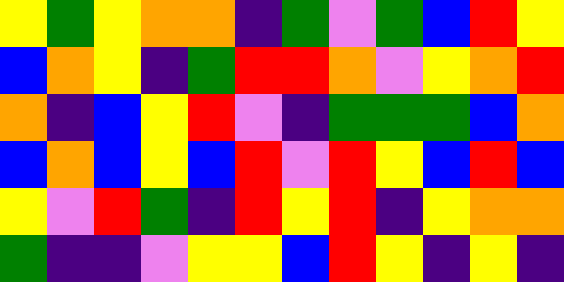[["yellow", "green", "yellow", "orange", "orange", "indigo", "green", "violet", "green", "blue", "red", "yellow"], ["blue", "orange", "yellow", "indigo", "green", "red", "red", "orange", "violet", "yellow", "orange", "red"], ["orange", "indigo", "blue", "yellow", "red", "violet", "indigo", "green", "green", "green", "blue", "orange"], ["blue", "orange", "blue", "yellow", "blue", "red", "violet", "red", "yellow", "blue", "red", "blue"], ["yellow", "violet", "red", "green", "indigo", "red", "yellow", "red", "indigo", "yellow", "orange", "orange"], ["green", "indigo", "indigo", "violet", "yellow", "yellow", "blue", "red", "yellow", "indigo", "yellow", "indigo"]]